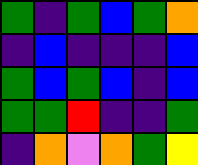[["green", "indigo", "green", "blue", "green", "orange"], ["indigo", "blue", "indigo", "indigo", "indigo", "blue"], ["green", "blue", "green", "blue", "indigo", "blue"], ["green", "green", "red", "indigo", "indigo", "green"], ["indigo", "orange", "violet", "orange", "green", "yellow"]]